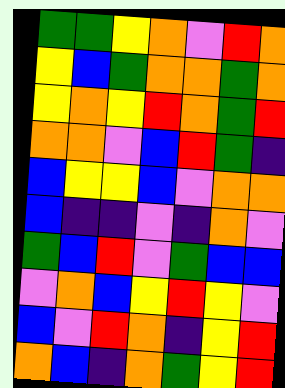[["green", "green", "yellow", "orange", "violet", "red", "orange"], ["yellow", "blue", "green", "orange", "orange", "green", "orange"], ["yellow", "orange", "yellow", "red", "orange", "green", "red"], ["orange", "orange", "violet", "blue", "red", "green", "indigo"], ["blue", "yellow", "yellow", "blue", "violet", "orange", "orange"], ["blue", "indigo", "indigo", "violet", "indigo", "orange", "violet"], ["green", "blue", "red", "violet", "green", "blue", "blue"], ["violet", "orange", "blue", "yellow", "red", "yellow", "violet"], ["blue", "violet", "red", "orange", "indigo", "yellow", "red"], ["orange", "blue", "indigo", "orange", "green", "yellow", "red"]]